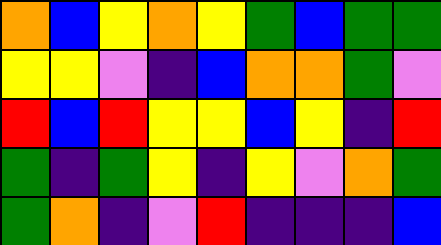[["orange", "blue", "yellow", "orange", "yellow", "green", "blue", "green", "green"], ["yellow", "yellow", "violet", "indigo", "blue", "orange", "orange", "green", "violet"], ["red", "blue", "red", "yellow", "yellow", "blue", "yellow", "indigo", "red"], ["green", "indigo", "green", "yellow", "indigo", "yellow", "violet", "orange", "green"], ["green", "orange", "indigo", "violet", "red", "indigo", "indigo", "indigo", "blue"]]